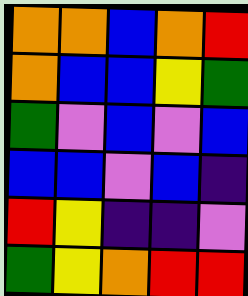[["orange", "orange", "blue", "orange", "red"], ["orange", "blue", "blue", "yellow", "green"], ["green", "violet", "blue", "violet", "blue"], ["blue", "blue", "violet", "blue", "indigo"], ["red", "yellow", "indigo", "indigo", "violet"], ["green", "yellow", "orange", "red", "red"]]